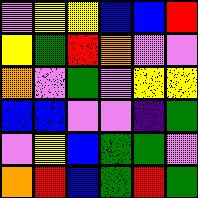[["violet", "yellow", "yellow", "blue", "blue", "red"], ["yellow", "green", "red", "orange", "violet", "violet"], ["orange", "violet", "green", "violet", "yellow", "yellow"], ["blue", "blue", "violet", "violet", "indigo", "green"], ["violet", "yellow", "blue", "green", "green", "violet"], ["orange", "red", "blue", "green", "red", "green"]]